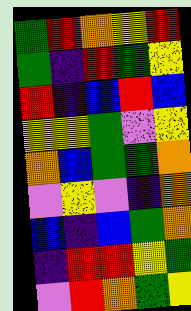[["green", "red", "orange", "yellow", "red"], ["green", "indigo", "red", "green", "yellow"], ["red", "indigo", "blue", "red", "blue"], ["yellow", "yellow", "green", "violet", "yellow"], ["orange", "blue", "green", "green", "orange"], ["violet", "yellow", "violet", "indigo", "orange"], ["blue", "indigo", "blue", "green", "orange"], ["indigo", "red", "red", "yellow", "green"], ["violet", "red", "orange", "green", "yellow"]]